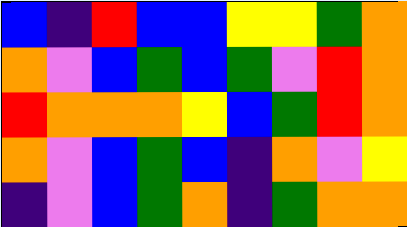[["blue", "indigo", "red", "blue", "blue", "yellow", "yellow", "green", "orange"], ["orange", "violet", "blue", "green", "blue", "green", "violet", "red", "orange"], ["red", "orange", "orange", "orange", "yellow", "blue", "green", "red", "orange"], ["orange", "violet", "blue", "green", "blue", "indigo", "orange", "violet", "yellow"], ["indigo", "violet", "blue", "green", "orange", "indigo", "green", "orange", "orange"]]